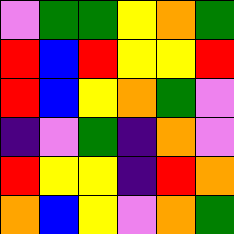[["violet", "green", "green", "yellow", "orange", "green"], ["red", "blue", "red", "yellow", "yellow", "red"], ["red", "blue", "yellow", "orange", "green", "violet"], ["indigo", "violet", "green", "indigo", "orange", "violet"], ["red", "yellow", "yellow", "indigo", "red", "orange"], ["orange", "blue", "yellow", "violet", "orange", "green"]]